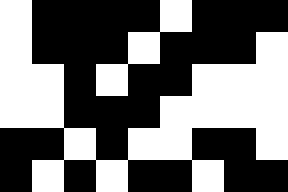[["white", "black", "black", "black", "black", "white", "black", "black", "black"], ["white", "black", "black", "black", "white", "black", "black", "black", "white"], ["white", "white", "black", "white", "black", "black", "white", "white", "white"], ["white", "white", "black", "black", "black", "white", "white", "white", "white"], ["black", "black", "white", "black", "white", "white", "black", "black", "white"], ["black", "white", "black", "white", "black", "black", "white", "black", "black"]]